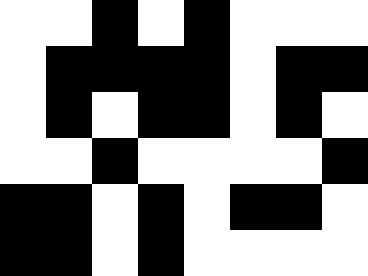[["white", "white", "black", "white", "black", "white", "white", "white"], ["white", "black", "black", "black", "black", "white", "black", "black"], ["white", "black", "white", "black", "black", "white", "black", "white"], ["white", "white", "black", "white", "white", "white", "white", "black"], ["black", "black", "white", "black", "white", "black", "black", "white"], ["black", "black", "white", "black", "white", "white", "white", "white"]]